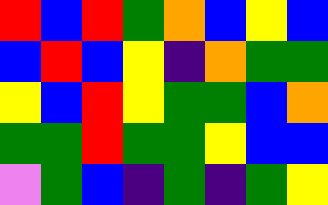[["red", "blue", "red", "green", "orange", "blue", "yellow", "blue"], ["blue", "red", "blue", "yellow", "indigo", "orange", "green", "green"], ["yellow", "blue", "red", "yellow", "green", "green", "blue", "orange"], ["green", "green", "red", "green", "green", "yellow", "blue", "blue"], ["violet", "green", "blue", "indigo", "green", "indigo", "green", "yellow"]]